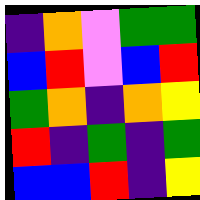[["indigo", "orange", "violet", "green", "green"], ["blue", "red", "violet", "blue", "red"], ["green", "orange", "indigo", "orange", "yellow"], ["red", "indigo", "green", "indigo", "green"], ["blue", "blue", "red", "indigo", "yellow"]]